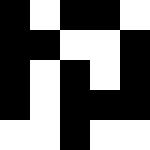[["black", "white", "black", "black", "white"], ["black", "black", "white", "white", "black"], ["black", "white", "black", "white", "black"], ["black", "white", "black", "black", "black"], ["white", "white", "black", "white", "white"]]